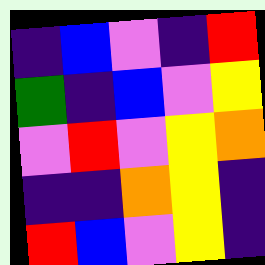[["indigo", "blue", "violet", "indigo", "red"], ["green", "indigo", "blue", "violet", "yellow"], ["violet", "red", "violet", "yellow", "orange"], ["indigo", "indigo", "orange", "yellow", "indigo"], ["red", "blue", "violet", "yellow", "indigo"]]